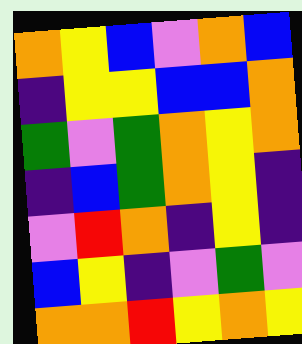[["orange", "yellow", "blue", "violet", "orange", "blue"], ["indigo", "yellow", "yellow", "blue", "blue", "orange"], ["green", "violet", "green", "orange", "yellow", "orange"], ["indigo", "blue", "green", "orange", "yellow", "indigo"], ["violet", "red", "orange", "indigo", "yellow", "indigo"], ["blue", "yellow", "indigo", "violet", "green", "violet"], ["orange", "orange", "red", "yellow", "orange", "yellow"]]